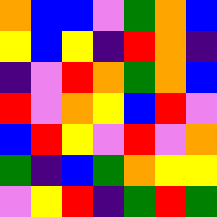[["orange", "blue", "blue", "violet", "green", "orange", "blue"], ["yellow", "blue", "yellow", "indigo", "red", "orange", "indigo"], ["indigo", "violet", "red", "orange", "green", "orange", "blue"], ["red", "violet", "orange", "yellow", "blue", "red", "violet"], ["blue", "red", "yellow", "violet", "red", "violet", "orange"], ["green", "indigo", "blue", "green", "orange", "yellow", "yellow"], ["violet", "yellow", "red", "indigo", "green", "red", "green"]]